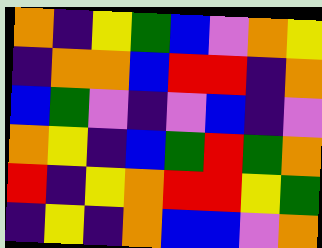[["orange", "indigo", "yellow", "green", "blue", "violet", "orange", "yellow"], ["indigo", "orange", "orange", "blue", "red", "red", "indigo", "orange"], ["blue", "green", "violet", "indigo", "violet", "blue", "indigo", "violet"], ["orange", "yellow", "indigo", "blue", "green", "red", "green", "orange"], ["red", "indigo", "yellow", "orange", "red", "red", "yellow", "green"], ["indigo", "yellow", "indigo", "orange", "blue", "blue", "violet", "orange"]]